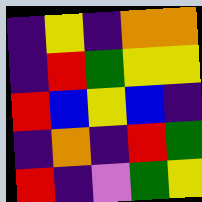[["indigo", "yellow", "indigo", "orange", "orange"], ["indigo", "red", "green", "yellow", "yellow"], ["red", "blue", "yellow", "blue", "indigo"], ["indigo", "orange", "indigo", "red", "green"], ["red", "indigo", "violet", "green", "yellow"]]